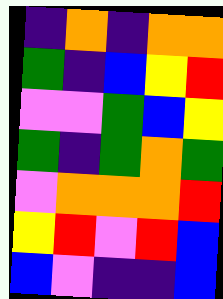[["indigo", "orange", "indigo", "orange", "orange"], ["green", "indigo", "blue", "yellow", "red"], ["violet", "violet", "green", "blue", "yellow"], ["green", "indigo", "green", "orange", "green"], ["violet", "orange", "orange", "orange", "red"], ["yellow", "red", "violet", "red", "blue"], ["blue", "violet", "indigo", "indigo", "blue"]]